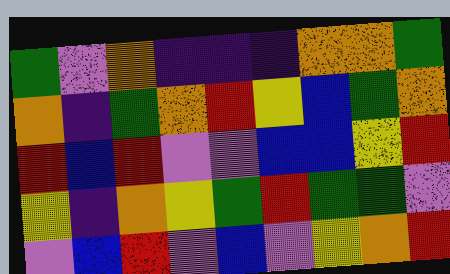[["green", "violet", "orange", "indigo", "indigo", "indigo", "orange", "orange", "green"], ["orange", "indigo", "green", "orange", "red", "yellow", "blue", "green", "orange"], ["red", "blue", "red", "violet", "violet", "blue", "blue", "yellow", "red"], ["yellow", "indigo", "orange", "yellow", "green", "red", "green", "green", "violet"], ["violet", "blue", "red", "violet", "blue", "violet", "yellow", "orange", "red"]]